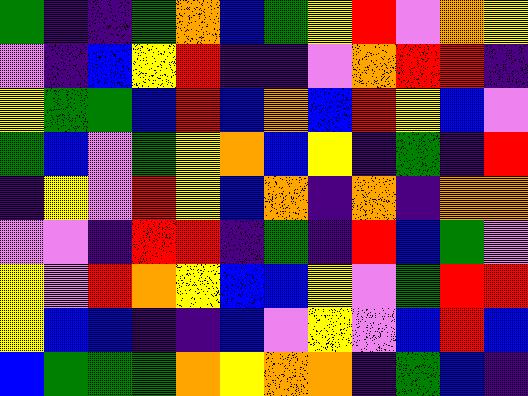[["green", "indigo", "indigo", "green", "orange", "blue", "green", "yellow", "red", "violet", "orange", "yellow"], ["violet", "indigo", "blue", "yellow", "red", "indigo", "indigo", "violet", "orange", "red", "red", "indigo"], ["yellow", "green", "green", "blue", "red", "blue", "orange", "blue", "red", "yellow", "blue", "violet"], ["green", "blue", "violet", "green", "yellow", "orange", "blue", "yellow", "indigo", "green", "indigo", "red"], ["indigo", "yellow", "violet", "red", "yellow", "blue", "orange", "indigo", "orange", "indigo", "orange", "orange"], ["violet", "violet", "indigo", "red", "red", "indigo", "green", "indigo", "red", "blue", "green", "violet"], ["yellow", "violet", "red", "orange", "yellow", "blue", "blue", "yellow", "violet", "green", "red", "red"], ["yellow", "blue", "blue", "indigo", "indigo", "blue", "violet", "yellow", "violet", "blue", "red", "blue"], ["blue", "green", "green", "green", "orange", "yellow", "orange", "orange", "indigo", "green", "blue", "indigo"]]